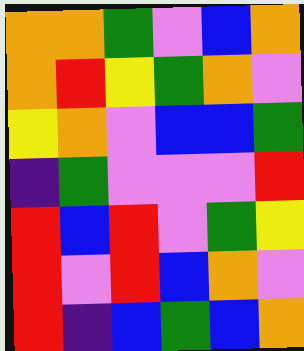[["orange", "orange", "green", "violet", "blue", "orange"], ["orange", "red", "yellow", "green", "orange", "violet"], ["yellow", "orange", "violet", "blue", "blue", "green"], ["indigo", "green", "violet", "violet", "violet", "red"], ["red", "blue", "red", "violet", "green", "yellow"], ["red", "violet", "red", "blue", "orange", "violet"], ["red", "indigo", "blue", "green", "blue", "orange"]]